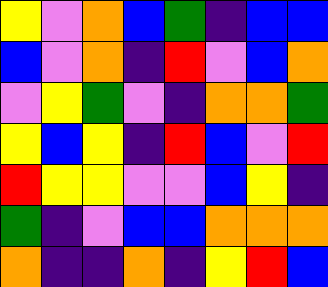[["yellow", "violet", "orange", "blue", "green", "indigo", "blue", "blue"], ["blue", "violet", "orange", "indigo", "red", "violet", "blue", "orange"], ["violet", "yellow", "green", "violet", "indigo", "orange", "orange", "green"], ["yellow", "blue", "yellow", "indigo", "red", "blue", "violet", "red"], ["red", "yellow", "yellow", "violet", "violet", "blue", "yellow", "indigo"], ["green", "indigo", "violet", "blue", "blue", "orange", "orange", "orange"], ["orange", "indigo", "indigo", "orange", "indigo", "yellow", "red", "blue"]]